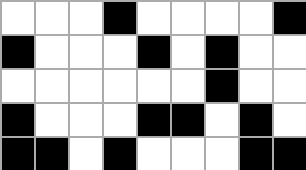[["white", "white", "white", "black", "white", "white", "white", "white", "black"], ["black", "white", "white", "white", "black", "white", "black", "white", "white"], ["white", "white", "white", "white", "white", "white", "black", "white", "white"], ["black", "white", "white", "white", "black", "black", "white", "black", "white"], ["black", "black", "white", "black", "white", "white", "white", "black", "black"]]